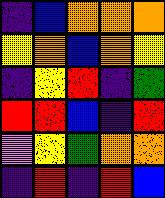[["indigo", "blue", "orange", "orange", "orange"], ["yellow", "orange", "blue", "orange", "yellow"], ["indigo", "yellow", "red", "indigo", "green"], ["red", "red", "blue", "indigo", "red"], ["violet", "yellow", "green", "orange", "orange"], ["indigo", "red", "indigo", "red", "blue"]]